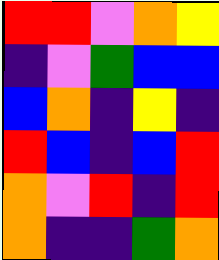[["red", "red", "violet", "orange", "yellow"], ["indigo", "violet", "green", "blue", "blue"], ["blue", "orange", "indigo", "yellow", "indigo"], ["red", "blue", "indigo", "blue", "red"], ["orange", "violet", "red", "indigo", "red"], ["orange", "indigo", "indigo", "green", "orange"]]